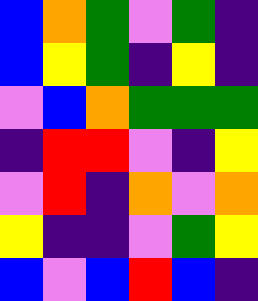[["blue", "orange", "green", "violet", "green", "indigo"], ["blue", "yellow", "green", "indigo", "yellow", "indigo"], ["violet", "blue", "orange", "green", "green", "green"], ["indigo", "red", "red", "violet", "indigo", "yellow"], ["violet", "red", "indigo", "orange", "violet", "orange"], ["yellow", "indigo", "indigo", "violet", "green", "yellow"], ["blue", "violet", "blue", "red", "blue", "indigo"]]